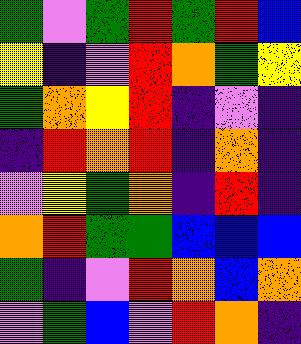[["green", "violet", "green", "red", "green", "red", "blue"], ["yellow", "indigo", "violet", "red", "orange", "green", "yellow"], ["green", "orange", "yellow", "red", "indigo", "violet", "indigo"], ["indigo", "red", "orange", "red", "indigo", "orange", "indigo"], ["violet", "yellow", "green", "orange", "indigo", "red", "indigo"], ["orange", "red", "green", "green", "blue", "blue", "blue"], ["green", "indigo", "violet", "red", "orange", "blue", "orange"], ["violet", "green", "blue", "violet", "red", "orange", "indigo"]]